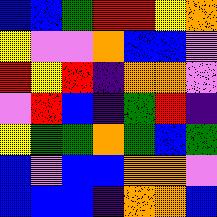[["blue", "blue", "green", "red", "red", "yellow", "orange"], ["yellow", "violet", "violet", "orange", "blue", "blue", "violet"], ["red", "yellow", "red", "indigo", "orange", "orange", "violet"], ["violet", "red", "blue", "indigo", "green", "red", "indigo"], ["yellow", "green", "green", "orange", "green", "blue", "green"], ["blue", "violet", "blue", "blue", "orange", "orange", "violet"], ["blue", "blue", "blue", "indigo", "orange", "orange", "blue"]]